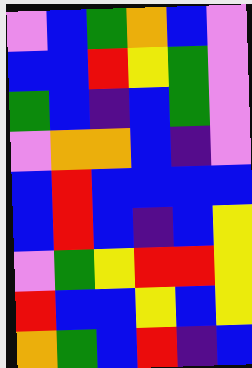[["violet", "blue", "green", "orange", "blue", "violet"], ["blue", "blue", "red", "yellow", "green", "violet"], ["green", "blue", "indigo", "blue", "green", "violet"], ["violet", "orange", "orange", "blue", "indigo", "violet"], ["blue", "red", "blue", "blue", "blue", "blue"], ["blue", "red", "blue", "indigo", "blue", "yellow"], ["violet", "green", "yellow", "red", "red", "yellow"], ["red", "blue", "blue", "yellow", "blue", "yellow"], ["orange", "green", "blue", "red", "indigo", "blue"]]